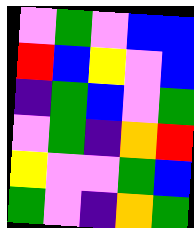[["violet", "green", "violet", "blue", "blue"], ["red", "blue", "yellow", "violet", "blue"], ["indigo", "green", "blue", "violet", "green"], ["violet", "green", "indigo", "orange", "red"], ["yellow", "violet", "violet", "green", "blue"], ["green", "violet", "indigo", "orange", "green"]]